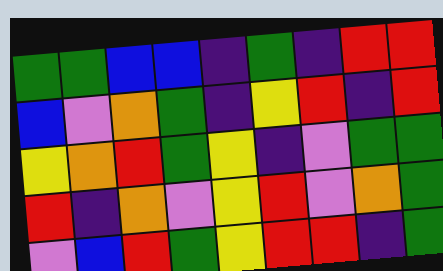[["green", "green", "blue", "blue", "indigo", "green", "indigo", "red", "red"], ["blue", "violet", "orange", "green", "indigo", "yellow", "red", "indigo", "red"], ["yellow", "orange", "red", "green", "yellow", "indigo", "violet", "green", "green"], ["red", "indigo", "orange", "violet", "yellow", "red", "violet", "orange", "green"], ["violet", "blue", "red", "green", "yellow", "red", "red", "indigo", "green"]]